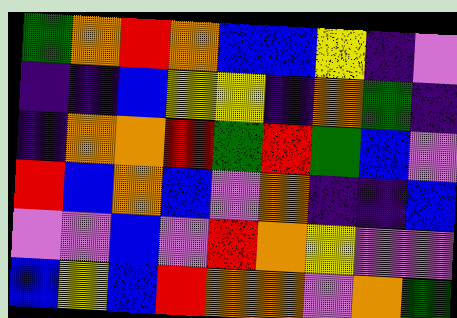[["green", "orange", "red", "orange", "blue", "blue", "yellow", "indigo", "violet"], ["indigo", "indigo", "blue", "yellow", "yellow", "indigo", "orange", "green", "indigo"], ["indigo", "orange", "orange", "red", "green", "red", "green", "blue", "violet"], ["red", "blue", "orange", "blue", "violet", "orange", "indigo", "indigo", "blue"], ["violet", "violet", "blue", "violet", "red", "orange", "yellow", "violet", "violet"], ["blue", "yellow", "blue", "red", "orange", "orange", "violet", "orange", "green"]]